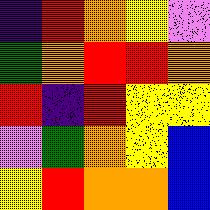[["indigo", "red", "orange", "yellow", "violet"], ["green", "orange", "red", "red", "orange"], ["red", "indigo", "red", "yellow", "yellow"], ["violet", "green", "orange", "yellow", "blue"], ["yellow", "red", "orange", "orange", "blue"]]